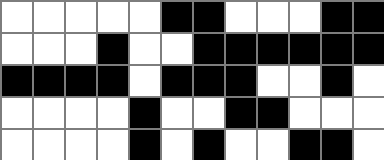[["white", "white", "white", "white", "white", "black", "black", "white", "white", "white", "black", "black"], ["white", "white", "white", "black", "white", "white", "black", "black", "black", "black", "black", "black"], ["black", "black", "black", "black", "white", "black", "black", "black", "white", "white", "black", "white"], ["white", "white", "white", "white", "black", "white", "white", "black", "black", "white", "white", "white"], ["white", "white", "white", "white", "black", "white", "black", "white", "white", "black", "black", "white"]]